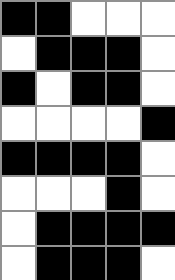[["black", "black", "white", "white", "white"], ["white", "black", "black", "black", "white"], ["black", "white", "black", "black", "white"], ["white", "white", "white", "white", "black"], ["black", "black", "black", "black", "white"], ["white", "white", "white", "black", "white"], ["white", "black", "black", "black", "black"], ["white", "black", "black", "black", "white"]]